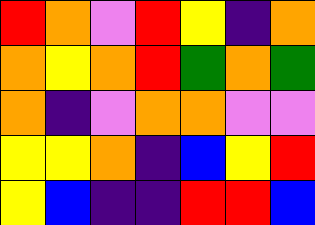[["red", "orange", "violet", "red", "yellow", "indigo", "orange"], ["orange", "yellow", "orange", "red", "green", "orange", "green"], ["orange", "indigo", "violet", "orange", "orange", "violet", "violet"], ["yellow", "yellow", "orange", "indigo", "blue", "yellow", "red"], ["yellow", "blue", "indigo", "indigo", "red", "red", "blue"]]